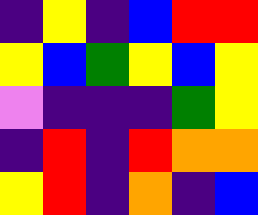[["indigo", "yellow", "indigo", "blue", "red", "red"], ["yellow", "blue", "green", "yellow", "blue", "yellow"], ["violet", "indigo", "indigo", "indigo", "green", "yellow"], ["indigo", "red", "indigo", "red", "orange", "orange"], ["yellow", "red", "indigo", "orange", "indigo", "blue"]]